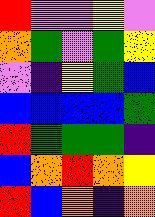[["red", "violet", "violet", "yellow", "violet"], ["orange", "green", "violet", "green", "yellow"], ["violet", "indigo", "yellow", "green", "blue"], ["blue", "blue", "blue", "blue", "green"], ["red", "green", "green", "green", "indigo"], ["blue", "orange", "red", "orange", "yellow"], ["red", "blue", "orange", "indigo", "orange"]]